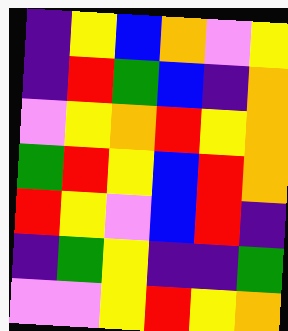[["indigo", "yellow", "blue", "orange", "violet", "yellow"], ["indigo", "red", "green", "blue", "indigo", "orange"], ["violet", "yellow", "orange", "red", "yellow", "orange"], ["green", "red", "yellow", "blue", "red", "orange"], ["red", "yellow", "violet", "blue", "red", "indigo"], ["indigo", "green", "yellow", "indigo", "indigo", "green"], ["violet", "violet", "yellow", "red", "yellow", "orange"]]